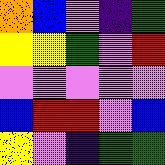[["orange", "blue", "violet", "indigo", "green"], ["yellow", "yellow", "green", "violet", "red"], ["violet", "violet", "violet", "violet", "violet"], ["blue", "red", "red", "violet", "blue"], ["yellow", "violet", "indigo", "green", "green"]]